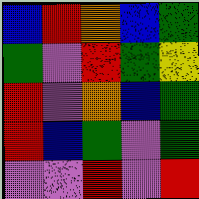[["blue", "red", "orange", "blue", "green"], ["green", "violet", "red", "green", "yellow"], ["red", "violet", "orange", "blue", "green"], ["red", "blue", "green", "violet", "green"], ["violet", "violet", "red", "violet", "red"]]